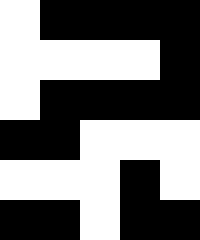[["white", "black", "black", "black", "black"], ["white", "white", "white", "white", "black"], ["white", "black", "black", "black", "black"], ["black", "black", "white", "white", "white"], ["white", "white", "white", "black", "white"], ["black", "black", "white", "black", "black"]]